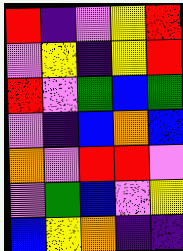[["red", "indigo", "violet", "yellow", "red"], ["violet", "yellow", "indigo", "yellow", "red"], ["red", "violet", "green", "blue", "green"], ["violet", "indigo", "blue", "orange", "blue"], ["orange", "violet", "red", "red", "violet"], ["violet", "green", "blue", "violet", "yellow"], ["blue", "yellow", "orange", "indigo", "indigo"]]